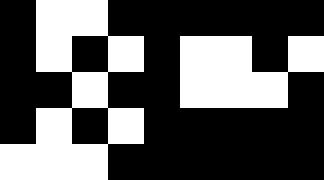[["black", "white", "white", "black", "black", "black", "black", "black", "black"], ["black", "white", "black", "white", "black", "white", "white", "black", "white"], ["black", "black", "white", "black", "black", "white", "white", "white", "black"], ["black", "white", "black", "white", "black", "black", "black", "black", "black"], ["white", "white", "white", "black", "black", "black", "black", "black", "black"]]